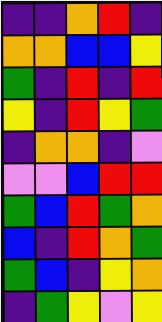[["indigo", "indigo", "orange", "red", "indigo"], ["orange", "orange", "blue", "blue", "yellow"], ["green", "indigo", "red", "indigo", "red"], ["yellow", "indigo", "red", "yellow", "green"], ["indigo", "orange", "orange", "indigo", "violet"], ["violet", "violet", "blue", "red", "red"], ["green", "blue", "red", "green", "orange"], ["blue", "indigo", "red", "orange", "green"], ["green", "blue", "indigo", "yellow", "orange"], ["indigo", "green", "yellow", "violet", "yellow"]]